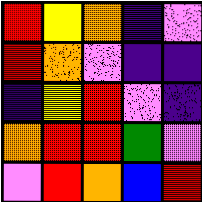[["red", "yellow", "orange", "indigo", "violet"], ["red", "orange", "violet", "indigo", "indigo"], ["indigo", "yellow", "red", "violet", "indigo"], ["orange", "red", "red", "green", "violet"], ["violet", "red", "orange", "blue", "red"]]